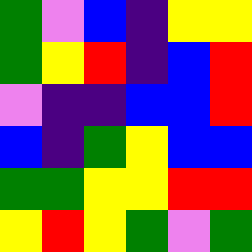[["green", "violet", "blue", "indigo", "yellow", "yellow"], ["green", "yellow", "red", "indigo", "blue", "red"], ["violet", "indigo", "indigo", "blue", "blue", "red"], ["blue", "indigo", "green", "yellow", "blue", "blue"], ["green", "green", "yellow", "yellow", "red", "red"], ["yellow", "red", "yellow", "green", "violet", "green"]]